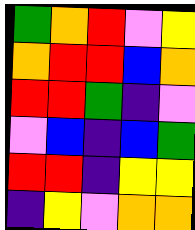[["green", "orange", "red", "violet", "yellow"], ["orange", "red", "red", "blue", "orange"], ["red", "red", "green", "indigo", "violet"], ["violet", "blue", "indigo", "blue", "green"], ["red", "red", "indigo", "yellow", "yellow"], ["indigo", "yellow", "violet", "orange", "orange"]]